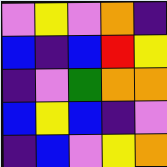[["violet", "yellow", "violet", "orange", "indigo"], ["blue", "indigo", "blue", "red", "yellow"], ["indigo", "violet", "green", "orange", "orange"], ["blue", "yellow", "blue", "indigo", "violet"], ["indigo", "blue", "violet", "yellow", "orange"]]